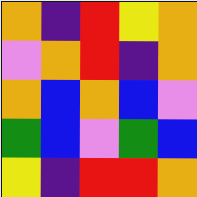[["orange", "indigo", "red", "yellow", "orange"], ["violet", "orange", "red", "indigo", "orange"], ["orange", "blue", "orange", "blue", "violet"], ["green", "blue", "violet", "green", "blue"], ["yellow", "indigo", "red", "red", "orange"]]